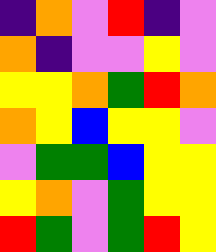[["indigo", "orange", "violet", "red", "indigo", "violet"], ["orange", "indigo", "violet", "violet", "yellow", "violet"], ["yellow", "yellow", "orange", "green", "red", "orange"], ["orange", "yellow", "blue", "yellow", "yellow", "violet"], ["violet", "green", "green", "blue", "yellow", "yellow"], ["yellow", "orange", "violet", "green", "yellow", "yellow"], ["red", "green", "violet", "green", "red", "yellow"]]